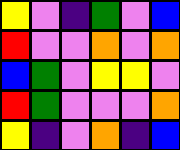[["yellow", "violet", "indigo", "green", "violet", "blue"], ["red", "violet", "violet", "orange", "violet", "orange"], ["blue", "green", "violet", "yellow", "yellow", "violet"], ["red", "green", "violet", "violet", "violet", "orange"], ["yellow", "indigo", "violet", "orange", "indigo", "blue"]]